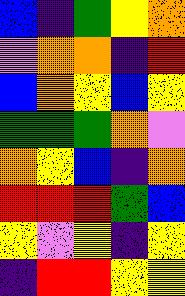[["blue", "indigo", "green", "yellow", "orange"], ["violet", "orange", "orange", "indigo", "red"], ["blue", "orange", "yellow", "blue", "yellow"], ["green", "green", "green", "orange", "violet"], ["orange", "yellow", "blue", "indigo", "orange"], ["red", "red", "red", "green", "blue"], ["yellow", "violet", "yellow", "indigo", "yellow"], ["indigo", "red", "red", "yellow", "yellow"]]